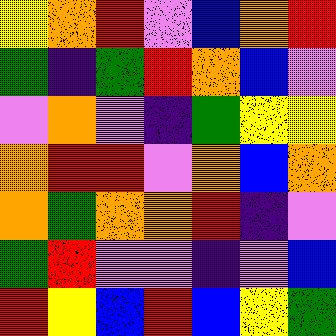[["yellow", "orange", "red", "violet", "blue", "orange", "red"], ["green", "indigo", "green", "red", "orange", "blue", "violet"], ["violet", "orange", "violet", "indigo", "green", "yellow", "yellow"], ["orange", "red", "red", "violet", "orange", "blue", "orange"], ["orange", "green", "orange", "orange", "red", "indigo", "violet"], ["green", "red", "violet", "violet", "indigo", "violet", "blue"], ["red", "yellow", "blue", "red", "blue", "yellow", "green"]]